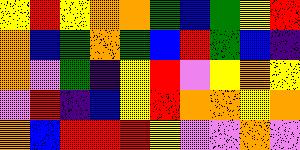[["yellow", "red", "yellow", "orange", "orange", "green", "blue", "green", "yellow", "red"], ["orange", "blue", "green", "orange", "green", "blue", "red", "green", "blue", "indigo"], ["orange", "violet", "green", "indigo", "yellow", "red", "violet", "yellow", "orange", "yellow"], ["violet", "red", "indigo", "blue", "yellow", "red", "orange", "orange", "yellow", "orange"], ["orange", "blue", "red", "red", "red", "yellow", "violet", "violet", "orange", "violet"]]